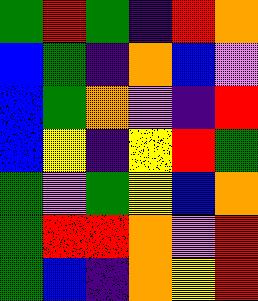[["green", "red", "green", "indigo", "red", "orange"], ["blue", "green", "indigo", "orange", "blue", "violet"], ["blue", "green", "orange", "violet", "indigo", "red"], ["blue", "yellow", "indigo", "yellow", "red", "green"], ["green", "violet", "green", "yellow", "blue", "orange"], ["green", "red", "red", "orange", "violet", "red"], ["green", "blue", "indigo", "orange", "yellow", "red"]]